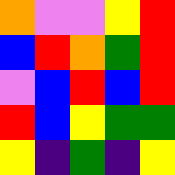[["orange", "violet", "violet", "yellow", "red"], ["blue", "red", "orange", "green", "red"], ["violet", "blue", "red", "blue", "red"], ["red", "blue", "yellow", "green", "green"], ["yellow", "indigo", "green", "indigo", "yellow"]]